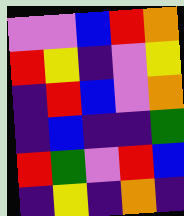[["violet", "violet", "blue", "red", "orange"], ["red", "yellow", "indigo", "violet", "yellow"], ["indigo", "red", "blue", "violet", "orange"], ["indigo", "blue", "indigo", "indigo", "green"], ["red", "green", "violet", "red", "blue"], ["indigo", "yellow", "indigo", "orange", "indigo"]]